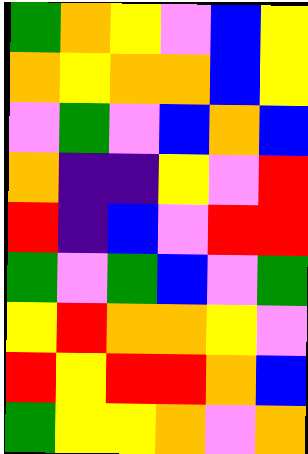[["green", "orange", "yellow", "violet", "blue", "yellow"], ["orange", "yellow", "orange", "orange", "blue", "yellow"], ["violet", "green", "violet", "blue", "orange", "blue"], ["orange", "indigo", "indigo", "yellow", "violet", "red"], ["red", "indigo", "blue", "violet", "red", "red"], ["green", "violet", "green", "blue", "violet", "green"], ["yellow", "red", "orange", "orange", "yellow", "violet"], ["red", "yellow", "red", "red", "orange", "blue"], ["green", "yellow", "yellow", "orange", "violet", "orange"]]